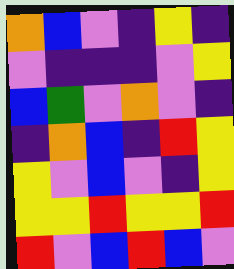[["orange", "blue", "violet", "indigo", "yellow", "indigo"], ["violet", "indigo", "indigo", "indigo", "violet", "yellow"], ["blue", "green", "violet", "orange", "violet", "indigo"], ["indigo", "orange", "blue", "indigo", "red", "yellow"], ["yellow", "violet", "blue", "violet", "indigo", "yellow"], ["yellow", "yellow", "red", "yellow", "yellow", "red"], ["red", "violet", "blue", "red", "blue", "violet"]]